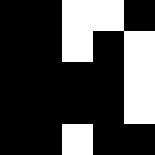[["black", "black", "white", "white", "black"], ["black", "black", "white", "black", "white"], ["black", "black", "black", "black", "white"], ["black", "black", "black", "black", "white"], ["black", "black", "white", "black", "black"]]